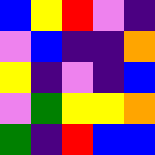[["blue", "yellow", "red", "violet", "indigo"], ["violet", "blue", "indigo", "indigo", "orange"], ["yellow", "indigo", "violet", "indigo", "blue"], ["violet", "green", "yellow", "yellow", "orange"], ["green", "indigo", "red", "blue", "blue"]]